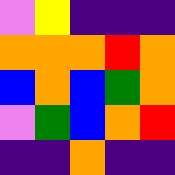[["violet", "yellow", "indigo", "indigo", "indigo"], ["orange", "orange", "orange", "red", "orange"], ["blue", "orange", "blue", "green", "orange"], ["violet", "green", "blue", "orange", "red"], ["indigo", "indigo", "orange", "indigo", "indigo"]]